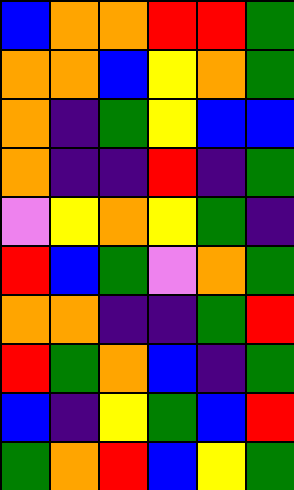[["blue", "orange", "orange", "red", "red", "green"], ["orange", "orange", "blue", "yellow", "orange", "green"], ["orange", "indigo", "green", "yellow", "blue", "blue"], ["orange", "indigo", "indigo", "red", "indigo", "green"], ["violet", "yellow", "orange", "yellow", "green", "indigo"], ["red", "blue", "green", "violet", "orange", "green"], ["orange", "orange", "indigo", "indigo", "green", "red"], ["red", "green", "orange", "blue", "indigo", "green"], ["blue", "indigo", "yellow", "green", "blue", "red"], ["green", "orange", "red", "blue", "yellow", "green"]]